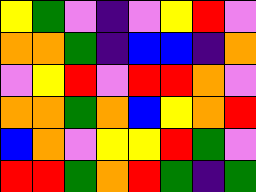[["yellow", "green", "violet", "indigo", "violet", "yellow", "red", "violet"], ["orange", "orange", "green", "indigo", "blue", "blue", "indigo", "orange"], ["violet", "yellow", "red", "violet", "red", "red", "orange", "violet"], ["orange", "orange", "green", "orange", "blue", "yellow", "orange", "red"], ["blue", "orange", "violet", "yellow", "yellow", "red", "green", "violet"], ["red", "red", "green", "orange", "red", "green", "indigo", "green"]]